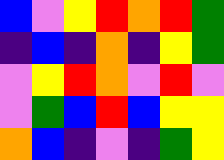[["blue", "violet", "yellow", "red", "orange", "red", "green"], ["indigo", "blue", "indigo", "orange", "indigo", "yellow", "green"], ["violet", "yellow", "red", "orange", "violet", "red", "violet"], ["violet", "green", "blue", "red", "blue", "yellow", "yellow"], ["orange", "blue", "indigo", "violet", "indigo", "green", "yellow"]]